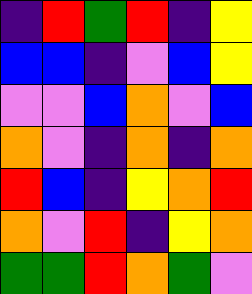[["indigo", "red", "green", "red", "indigo", "yellow"], ["blue", "blue", "indigo", "violet", "blue", "yellow"], ["violet", "violet", "blue", "orange", "violet", "blue"], ["orange", "violet", "indigo", "orange", "indigo", "orange"], ["red", "blue", "indigo", "yellow", "orange", "red"], ["orange", "violet", "red", "indigo", "yellow", "orange"], ["green", "green", "red", "orange", "green", "violet"]]